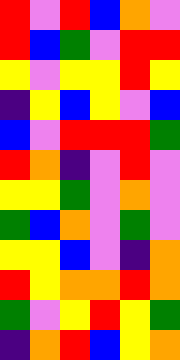[["red", "violet", "red", "blue", "orange", "violet"], ["red", "blue", "green", "violet", "red", "red"], ["yellow", "violet", "yellow", "yellow", "red", "yellow"], ["indigo", "yellow", "blue", "yellow", "violet", "blue"], ["blue", "violet", "red", "red", "red", "green"], ["red", "orange", "indigo", "violet", "red", "violet"], ["yellow", "yellow", "green", "violet", "orange", "violet"], ["green", "blue", "orange", "violet", "green", "violet"], ["yellow", "yellow", "blue", "violet", "indigo", "orange"], ["red", "yellow", "orange", "orange", "red", "orange"], ["green", "violet", "yellow", "red", "yellow", "green"], ["indigo", "orange", "red", "blue", "yellow", "orange"]]